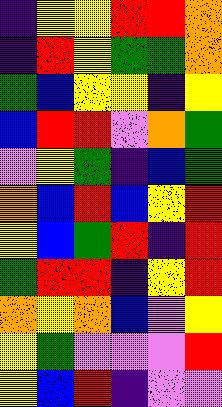[["indigo", "yellow", "yellow", "red", "red", "orange"], ["indigo", "red", "yellow", "green", "green", "orange"], ["green", "blue", "yellow", "yellow", "indigo", "yellow"], ["blue", "red", "red", "violet", "orange", "green"], ["violet", "yellow", "green", "indigo", "blue", "green"], ["orange", "blue", "red", "blue", "yellow", "red"], ["yellow", "blue", "green", "red", "indigo", "red"], ["green", "red", "red", "indigo", "yellow", "red"], ["orange", "yellow", "orange", "blue", "violet", "yellow"], ["yellow", "green", "violet", "violet", "violet", "red"], ["yellow", "blue", "red", "indigo", "violet", "violet"]]